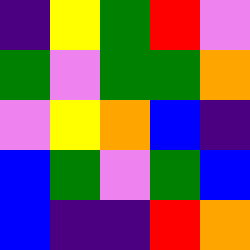[["indigo", "yellow", "green", "red", "violet"], ["green", "violet", "green", "green", "orange"], ["violet", "yellow", "orange", "blue", "indigo"], ["blue", "green", "violet", "green", "blue"], ["blue", "indigo", "indigo", "red", "orange"]]